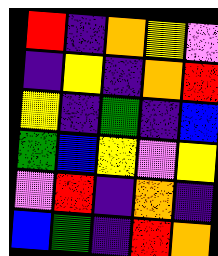[["red", "indigo", "orange", "yellow", "violet"], ["indigo", "yellow", "indigo", "orange", "red"], ["yellow", "indigo", "green", "indigo", "blue"], ["green", "blue", "yellow", "violet", "yellow"], ["violet", "red", "indigo", "orange", "indigo"], ["blue", "green", "indigo", "red", "orange"]]